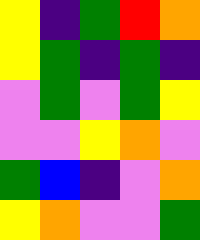[["yellow", "indigo", "green", "red", "orange"], ["yellow", "green", "indigo", "green", "indigo"], ["violet", "green", "violet", "green", "yellow"], ["violet", "violet", "yellow", "orange", "violet"], ["green", "blue", "indigo", "violet", "orange"], ["yellow", "orange", "violet", "violet", "green"]]